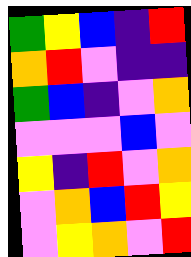[["green", "yellow", "blue", "indigo", "red"], ["orange", "red", "violet", "indigo", "indigo"], ["green", "blue", "indigo", "violet", "orange"], ["violet", "violet", "violet", "blue", "violet"], ["yellow", "indigo", "red", "violet", "orange"], ["violet", "orange", "blue", "red", "yellow"], ["violet", "yellow", "orange", "violet", "red"]]